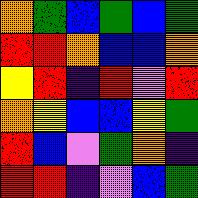[["orange", "green", "blue", "green", "blue", "green"], ["red", "red", "orange", "blue", "blue", "orange"], ["yellow", "red", "indigo", "red", "violet", "red"], ["orange", "yellow", "blue", "blue", "yellow", "green"], ["red", "blue", "violet", "green", "orange", "indigo"], ["red", "red", "indigo", "violet", "blue", "green"]]